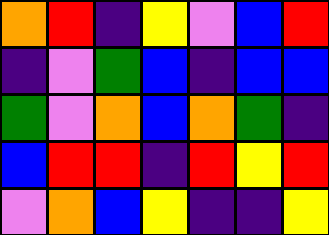[["orange", "red", "indigo", "yellow", "violet", "blue", "red"], ["indigo", "violet", "green", "blue", "indigo", "blue", "blue"], ["green", "violet", "orange", "blue", "orange", "green", "indigo"], ["blue", "red", "red", "indigo", "red", "yellow", "red"], ["violet", "orange", "blue", "yellow", "indigo", "indigo", "yellow"]]